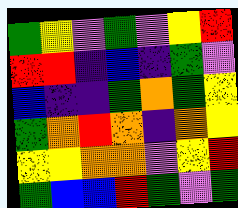[["green", "yellow", "violet", "green", "violet", "yellow", "red"], ["red", "red", "indigo", "blue", "indigo", "green", "violet"], ["blue", "indigo", "indigo", "green", "orange", "green", "yellow"], ["green", "orange", "red", "orange", "indigo", "orange", "yellow"], ["yellow", "yellow", "orange", "orange", "violet", "yellow", "red"], ["green", "blue", "blue", "red", "green", "violet", "green"]]